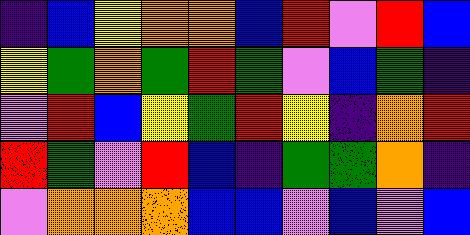[["indigo", "blue", "yellow", "orange", "orange", "blue", "red", "violet", "red", "blue"], ["yellow", "green", "orange", "green", "red", "green", "violet", "blue", "green", "indigo"], ["violet", "red", "blue", "yellow", "green", "red", "yellow", "indigo", "orange", "red"], ["red", "green", "violet", "red", "blue", "indigo", "green", "green", "orange", "indigo"], ["violet", "orange", "orange", "orange", "blue", "blue", "violet", "blue", "violet", "blue"]]